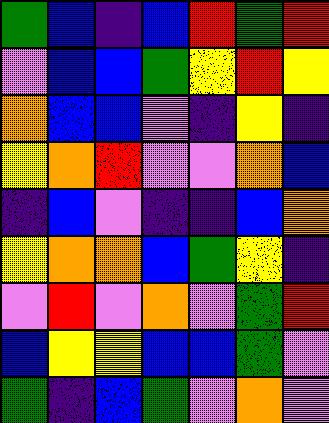[["green", "blue", "indigo", "blue", "red", "green", "red"], ["violet", "blue", "blue", "green", "yellow", "red", "yellow"], ["orange", "blue", "blue", "violet", "indigo", "yellow", "indigo"], ["yellow", "orange", "red", "violet", "violet", "orange", "blue"], ["indigo", "blue", "violet", "indigo", "indigo", "blue", "orange"], ["yellow", "orange", "orange", "blue", "green", "yellow", "indigo"], ["violet", "red", "violet", "orange", "violet", "green", "red"], ["blue", "yellow", "yellow", "blue", "blue", "green", "violet"], ["green", "indigo", "blue", "green", "violet", "orange", "violet"]]